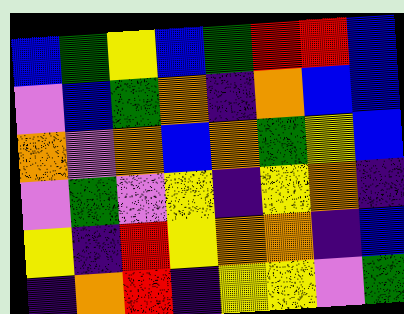[["blue", "green", "yellow", "blue", "green", "red", "red", "blue"], ["violet", "blue", "green", "orange", "indigo", "orange", "blue", "blue"], ["orange", "violet", "orange", "blue", "orange", "green", "yellow", "blue"], ["violet", "green", "violet", "yellow", "indigo", "yellow", "orange", "indigo"], ["yellow", "indigo", "red", "yellow", "orange", "orange", "indigo", "blue"], ["indigo", "orange", "red", "indigo", "yellow", "yellow", "violet", "green"]]